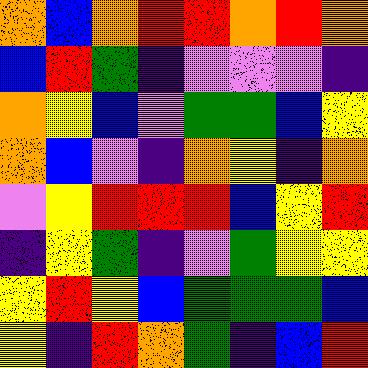[["orange", "blue", "orange", "red", "red", "orange", "red", "orange"], ["blue", "red", "green", "indigo", "violet", "violet", "violet", "indigo"], ["orange", "yellow", "blue", "violet", "green", "green", "blue", "yellow"], ["orange", "blue", "violet", "indigo", "orange", "yellow", "indigo", "orange"], ["violet", "yellow", "red", "red", "red", "blue", "yellow", "red"], ["indigo", "yellow", "green", "indigo", "violet", "green", "yellow", "yellow"], ["yellow", "red", "yellow", "blue", "green", "green", "green", "blue"], ["yellow", "indigo", "red", "orange", "green", "indigo", "blue", "red"]]